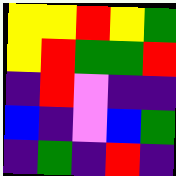[["yellow", "yellow", "red", "yellow", "green"], ["yellow", "red", "green", "green", "red"], ["indigo", "red", "violet", "indigo", "indigo"], ["blue", "indigo", "violet", "blue", "green"], ["indigo", "green", "indigo", "red", "indigo"]]